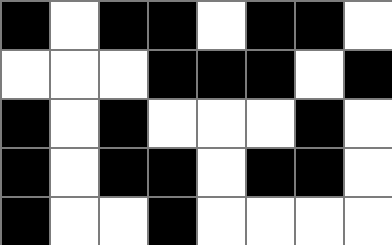[["black", "white", "black", "black", "white", "black", "black", "white"], ["white", "white", "white", "black", "black", "black", "white", "black"], ["black", "white", "black", "white", "white", "white", "black", "white"], ["black", "white", "black", "black", "white", "black", "black", "white"], ["black", "white", "white", "black", "white", "white", "white", "white"]]